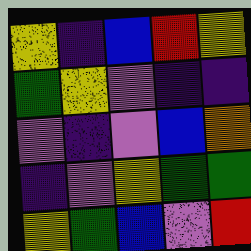[["yellow", "indigo", "blue", "red", "yellow"], ["green", "yellow", "violet", "indigo", "indigo"], ["violet", "indigo", "violet", "blue", "orange"], ["indigo", "violet", "yellow", "green", "green"], ["yellow", "green", "blue", "violet", "red"]]